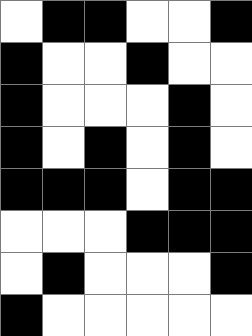[["white", "black", "black", "white", "white", "black"], ["black", "white", "white", "black", "white", "white"], ["black", "white", "white", "white", "black", "white"], ["black", "white", "black", "white", "black", "white"], ["black", "black", "black", "white", "black", "black"], ["white", "white", "white", "black", "black", "black"], ["white", "black", "white", "white", "white", "black"], ["black", "white", "white", "white", "white", "white"]]